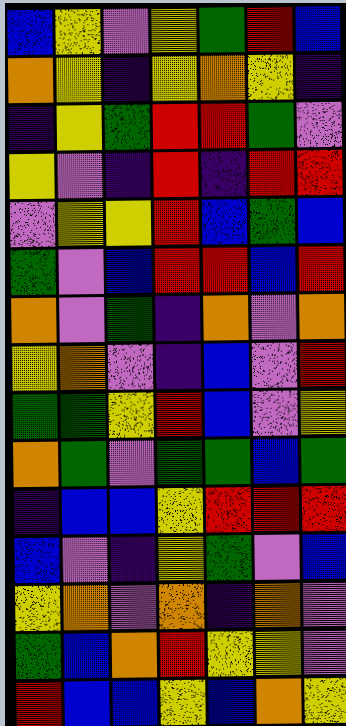[["blue", "yellow", "violet", "yellow", "green", "red", "blue"], ["orange", "yellow", "indigo", "yellow", "orange", "yellow", "indigo"], ["indigo", "yellow", "green", "red", "red", "green", "violet"], ["yellow", "violet", "indigo", "red", "indigo", "red", "red"], ["violet", "yellow", "yellow", "red", "blue", "green", "blue"], ["green", "violet", "blue", "red", "red", "blue", "red"], ["orange", "violet", "green", "indigo", "orange", "violet", "orange"], ["yellow", "orange", "violet", "indigo", "blue", "violet", "red"], ["green", "green", "yellow", "red", "blue", "violet", "yellow"], ["orange", "green", "violet", "green", "green", "blue", "green"], ["indigo", "blue", "blue", "yellow", "red", "red", "red"], ["blue", "violet", "indigo", "yellow", "green", "violet", "blue"], ["yellow", "orange", "violet", "orange", "indigo", "orange", "violet"], ["green", "blue", "orange", "red", "yellow", "yellow", "violet"], ["red", "blue", "blue", "yellow", "blue", "orange", "yellow"]]